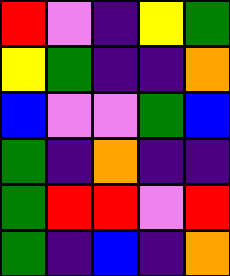[["red", "violet", "indigo", "yellow", "green"], ["yellow", "green", "indigo", "indigo", "orange"], ["blue", "violet", "violet", "green", "blue"], ["green", "indigo", "orange", "indigo", "indigo"], ["green", "red", "red", "violet", "red"], ["green", "indigo", "blue", "indigo", "orange"]]